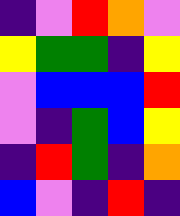[["indigo", "violet", "red", "orange", "violet"], ["yellow", "green", "green", "indigo", "yellow"], ["violet", "blue", "blue", "blue", "red"], ["violet", "indigo", "green", "blue", "yellow"], ["indigo", "red", "green", "indigo", "orange"], ["blue", "violet", "indigo", "red", "indigo"]]